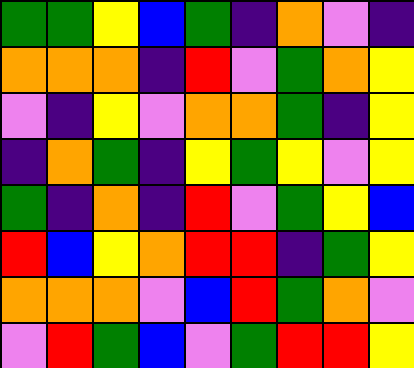[["green", "green", "yellow", "blue", "green", "indigo", "orange", "violet", "indigo"], ["orange", "orange", "orange", "indigo", "red", "violet", "green", "orange", "yellow"], ["violet", "indigo", "yellow", "violet", "orange", "orange", "green", "indigo", "yellow"], ["indigo", "orange", "green", "indigo", "yellow", "green", "yellow", "violet", "yellow"], ["green", "indigo", "orange", "indigo", "red", "violet", "green", "yellow", "blue"], ["red", "blue", "yellow", "orange", "red", "red", "indigo", "green", "yellow"], ["orange", "orange", "orange", "violet", "blue", "red", "green", "orange", "violet"], ["violet", "red", "green", "blue", "violet", "green", "red", "red", "yellow"]]